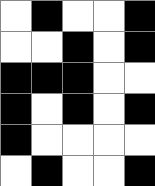[["white", "black", "white", "white", "black"], ["white", "white", "black", "white", "black"], ["black", "black", "black", "white", "white"], ["black", "white", "black", "white", "black"], ["black", "white", "white", "white", "white"], ["white", "black", "white", "white", "black"]]